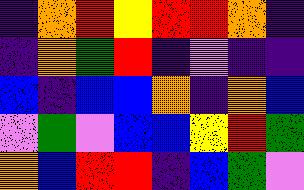[["indigo", "orange", "red", "yellow", "red", "red", "orange", "indigo"], ["indigo", "orange", "green", "red", "indigo", "violet", "indigo", "indigo"], ["blue", "indigo", "blue", "blue", "orange", "indigo", "orange", "blue"], ["violet", "green", "violet", "blue", "blue", "yellow", "red", "green"], ["orange", "blue", "red", "red", "indigo", "blue", "green", "violet"]]